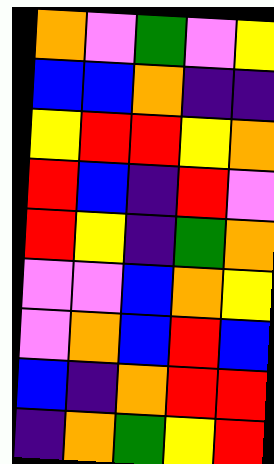[["orange", "violet", "green", "violet", "yellow"], ["blue", "blue", "orange", "indigo", "indigo"], ["yellow", "red", "red", "yellow", "orange"], ["red", "blue", "indigo", "red", "violet"], ["red", "yellow", "indigo", "green", "orange"], ["violet", "violet", "blue", "orange", "yellow"], ["violet", "orange", "blue", "red", "blue"], ["blue", "indigo", "orange", "red", "red"], ["indigo", "orange", "green", "yellow", "red"]]